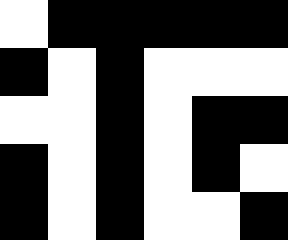[["white", "black", "black", "black", "black", "black"], ["black", "white", "black", "white", "white", "white"], ["white", "white", "black", "white", "black", "black"], ["black", "white", "black", "white", "black", "white"], ["black", "white", "black", "white", "white", "black"]]